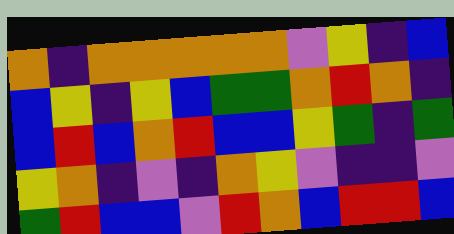[["orange", "indigo", "orange", "orange", "orange", "orange", "orange", "violet", "yellow", "indigo", "blue"], ["blue", "yellow", "indigo", "yellow", "blue", "green", "green", "orange", "red", "orange", "indigo"], ["blue", "red", "blue", "orange", "red", "blue", "blue", "yellow", "green", "indigo", "green"], ["yellow", "orange", "indigo", "violet", "indigo", "orange", "yellow", "violet", "indigo", "indigo", "violet"], ["green", "red", "blue", "blue", "violet", "red", "orange", "blue", "red", "red", "blue"]]